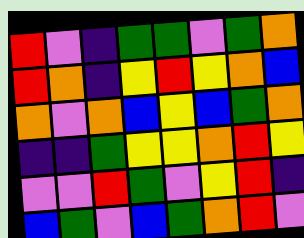[["red", "violet", "indigo", "green", "green", "violet", "green", "orange"], ["red", "orange", "indigo", "yellow", "red", "yellow", "orange", "blue"], ["orange", "violet", "orange", "blue", "yellow", "blue", "green", "orange"], ["indigo", "indigo", "green", "yellow", "yellow", "orange", "red", "yellow"], ["violet", "violet", "red", "green", "violet", "yellow", "red", "indigo"], ["blue", "green", "violet", "blue", "green", "orange", "red", "violet"]]